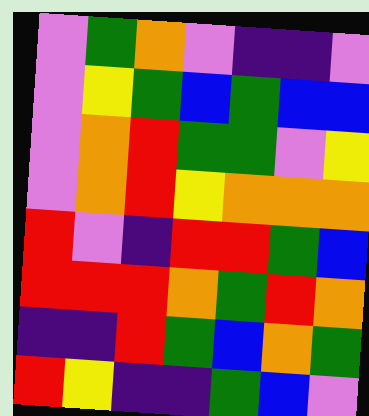[["violet", "green", "orange", "violet", "indigo", "indigo", "violet"], ["violet", "yellow", "green", "blue", "green", "blue", "blue"], ["violet", "orange", "red", "green", "green", "violet", "yellow"], ["violet", "orange", "red", "yellow", "orange", "orange", "orange"], ["red", "violet", "indigo", "red", "red", "green", "blue"], ["red", "red", "red", "orange", "green", "red", "orange"], ["indigo", "indigo", "red", "green", "blue", "orange", "green"], ["red", "yellow", "indigo", "indigo", "green", "blue", "violet"]]